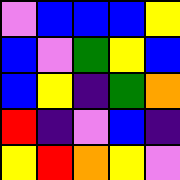[["violet", "blue", "blue", "blue", "yellow"], ["blue", "violet", "green", "yellow", "blue"], ["blue", "yellow", "indigo", "green", "orange"], ["red", "indigo", "violet", "blue", "indigo"], ["yellow", "red", "orange", "yellow", "violet"]]